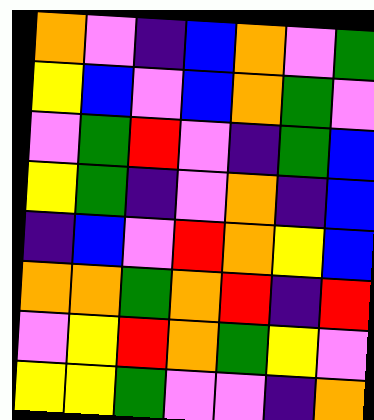[["orange", "violet", "indigo", "blue", "orange", "violet", "green"], ["yellow", "blue", "violet", "blue", "orange", "green", "violet"], ["violet", "green", "red", "violet", "indigo", "green", "blue"], ["yellow", "green", "indigo", "violet", "orange", "indigo", "blue"], ["indigo", "blue", "violet", "red", "orange", "yellow", "blue"], ["orange", "orange", "green", "orange", "red", "indigo", "red"], ["violet", "yellow", "red", "orange", "green", "yellow", "violet"], ["yellow", "yellow", "green", "violet", "violet", "indigo", "orange"]]